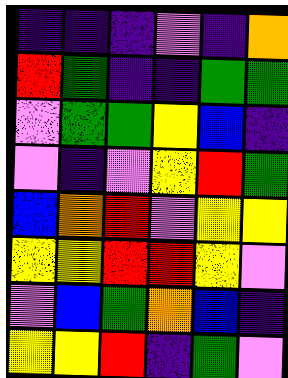[["indigo", "indigo", "indigo", "violet", "indigo", "orange"], ["red", "green", "indigo", "indigo", "green", "green"], ["violet", "green", "green", "yellow", "blue", "indigo"], ["violet", "indigo", "violet", "yellow", "red", "green"], ["blue", "orange", "red", "violet", "yellow", "yellow"], ["yellow", "yellow", "red", "red", "yellow", "violet"], ["violet", "blue", "green", "orange", "blue", "indigo"], ["yellow", "yellow", "red", "indigo", "green", "violet"]]